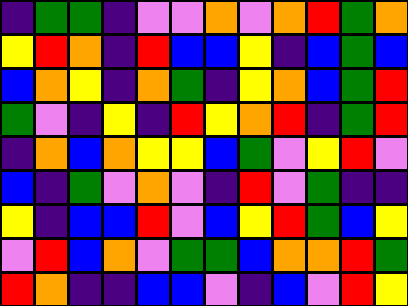[["indigo", "green", "green", "indigo", "violet", "violet", "orange", "violet", "orange", "red", "green", "orange"], ["yellow", "red", "orange", "indigo", "red", "blue", "blue", "yellow", "indigo", "blue", "green", "blue"], ["blue", "orange", "yellow", "indigo", "orange", "green", "indigo", "yellow", "orange", "blue", "green", "red"], ["green", "violet", "indigo", "yellow", "indigo", "red", "yellow", "orange", "red", "indigo", "green", "red"], ["indigo", "orange", "blue", "orange", "yellow", "yellow", "blue", "green", "violet", "yellow", "red", "violet"], ["blue", "indigo", "green", "violet", "orange", "violet", "indigo", "red", "violet", "green", "indigo", "indigo"], ["yellow", "indigo", "blue", "blue", "red", "violet", "blue", "yellow", "red", "green", "blue", "yellow"], ["violet", "red", "blue", "orange", "violet", "green", "green", "blue", "orange", "orange", "red", "green"], ["red", "orange", "indigo", "indigo", "blue", "blue", "violet", "indigo", "blue", "violet", "red", "yellow"]]